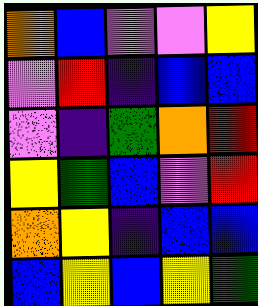[["orange", "blue", "violet", "violet", "yellow"], ["violet", "red", "indigo", "blue", "blue"], ["violet", "indigo", "green", "orange", "red"], ["yellow", "green", "blue", "violet", "red"], ["orange", "yellow", "indigo", "blue", "blue"], ["blue", "yellow", "blue", "yellow", "green"]]